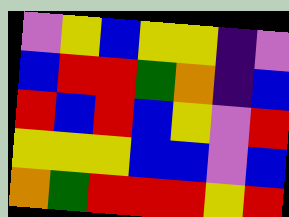[["violet", "yellow", "blue", "yellow", "yellow", "indigo", "violet"], ["blue", "red", "red", "green", "orange", "indigo", "blue"], ["red", "blue", "red", "blue", "yellow", "violet", "red"], ["yellow", "yellow", "yellow", "blue", "blue", "violet", "blue"], ["orange", "green", "red", "red", "red", "yellow", "red"]]